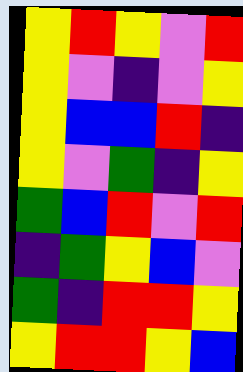[["yellow", "red", "yellow", "violet", "red"], ["yellow", "violet", "indigo", "violet", "yellow"], ["yellow", "blue", "blue", "red", "indigo"], ["yellow", "violet", "green", "indigo", "yellow"], ["green", "blue", "red", "violet", "red"], ["indigo", "green", "yellow", "blue", "violet"], ["green", "indigo", "red", "red", "yellow"], ["yellow", "red", "red", "yellow", "blue"]]